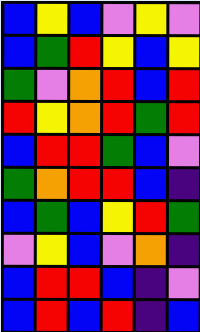[["blue", "yellow", "blue", "violet", "yellow", "violet"], ["blue", "green", "red", "yellow", "blue", "yellow"], ["green", "violet", "orange", "red", "blue", "red"], ["red", "yellow", "orange", "red", "green", "red"], ["blue", "red", "red", "green", "blue", "violet"], ["green", "orange", "red", "red", "blue", "indigo"], ["blue", "green", "blue", "yellow", "red", "green"], ["violet", "yellow", "blue", "violet", "orange", "indigo"], ["blue", "red", "red", "blue", "indigo", "violet"], ["blue", "red", "blue", "red", "indigo", "blue"]]